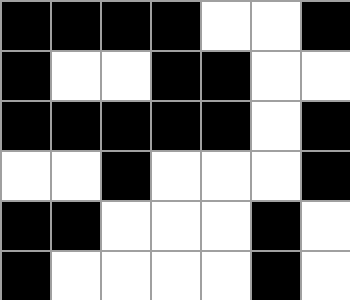[["black", "black", "black", "black", "white", "white", "black"], ["black", "white", "white", "black", "black", "white", "white"], ["black", "black", "black", "black", "black", "white", "black"], ["white", "white", "black", "white", "white", "white", "black"], ["black", "black", "white", "white", "white", "black", "white"], ["black", "white", "white", "white", "white", "black", "white"]]